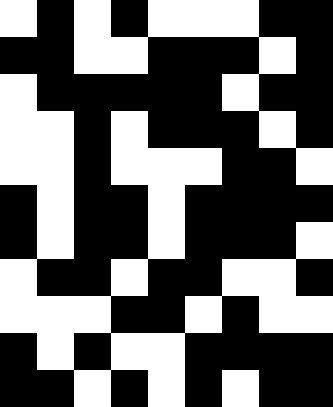[["white", "black", "white", "black", "white", "white", "white", "black", "black"], ["black", "black", "white", "white", "black", "black", "black", "white", "black"], ["white", "black", "black", "black", "black", "black", "white", "black", "black"], ["white", "white", "black", "white", "black", "black", "black", "white", "black"], ["white", "white", "black", "white", "white", "white", "black", "black", "white"], ["black", "white", "black", "black", "white", "black", "black", "black", "black"], ["black", "white", "black", "black", "white", "black", "black", "black", "white"], ["white", "black", "black", "white", "black", "black", "white", "white", "black"], ["white", "white", "white", "black", "black", "white", "black", "white", "white"], ["black", "white", "black", "white", "white", "black", "black", "black", "black"], ["black", "black", "white", "black", "white", "black", "white", "black", "black"]]